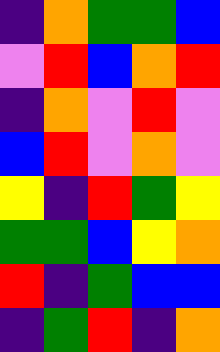[["indigo", "orange", "green", "green", "blue"], ["violet", "red", "blue", "orange", "red"], ["indigo", "orange", "violet", "red", "violet"], ["blue", "red", "violet", "orange", "violet"], ["yellow", "indigo", "red", "green", "yellow"], ["green", "green", "blue", "yellow", "orange"], ["red", "indigo", "green", "blue", "blue"], ["indigo", "green", "red", "indigo", "orange"]]